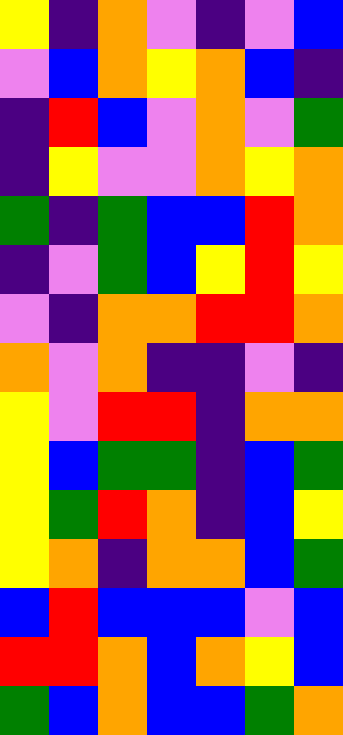[["yellow", "indigo", "orange", "violet", "indigo", "violet", "blue"], ["violet", "blue", "orange", "yellow", "orange", "blue", "indigo"], ["indigo", "red", "blue", "violet", "orange", "violet", "green"], ["indigo", "yellow", "violet", "violet", "orange", "yellow", "orange"], ["green", "indigo", "green", "blue", "blue", "red", "orange"], ["indigo", "violet", "green", "blue", "yellow", "red", "yellow"], ["violet", "indigo", "orange", "orange", "red", "red", "orange"], ["orange", "violet", "orange", "indigo", "indigo", "violet", "indigo"], ["yellow", "violet", "red", "red", "indigo", "orange", "orange"], ["yellow", "blue", "green", "green", "indigo", "blue", "green"], ["yellow", "green", "red", "orange", "indigo", "blue", "yellow"], ["yellow", "orange", "indigo", "orange", "orange", "blue", "green"], ["blue", "red", "blue", "blue", "blue", "violet", "blue"], ["red", "red", "orange", "blue", "orange", "yellow", "blue"], ["green", "blue", "orange", "blue", "blue", "green", "orange"]]